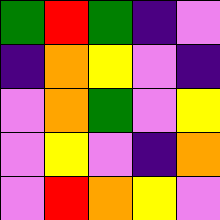[["green", "red", "green", "indigo", "violet"], ["indigo", "orange", "yellow", "violet", "indigo"], ["violet", "orange", "green", "violet", "yellow"], ["violet", "yellow", "violet", "indigo", "orange"], ["violet", "red", "orange", "yellow", "violet"]]